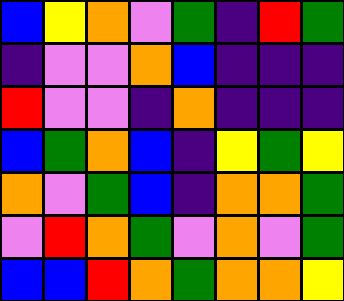[["blue", "yellow", "orange", "violet", "green", "indigo", "red", "green"], ["indigo", "violet", "violet", "orange", "blue", "indigo", "indigo", "indigo"], ["red", "violet", "violet", "indigo", "orange", "indigo", "indigo", "indigo"], ["blue", "green", "orange", "blue", "indigo", "yellow", "green", "yellow"], ["orange", "violet", "green", "blue", "indigo", "orange", "orange", "green"], ["violet", "red", "orange", "green", "violet", "orange", "violet", "green"], ["blue", "blue", "red", "orange", "green", "orange", "orange", "yellow"]]